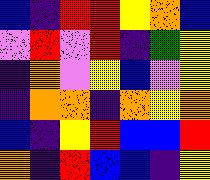[["blue", "indigo", "red", "red", "yellow", "orange", "blue"], ["violet", "red", "violet", "red", "indigo", "green", "yellow"], ["indigo", "orange", "violet", "yellow", "blue", "violet", "yellow"], ["indigo", "orange", "orange", "indigo", "orange", "yellow", "orange"], ["blue", "indigo", "yellow", "red", "blue", "blue", "red"], ["orange", "indigo", "red", "blue", "blue", "indigo", "yellow"]]